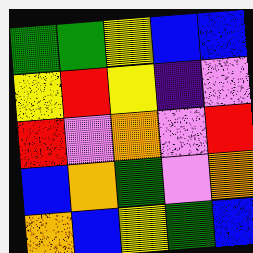[["green", "green", "yellow", "blue", "blue"], ["yellow", "red", "yellow", "indigo", "violet"], ["red", "violet", "orange", "violet", "red"], ["blue", "orange", "green", "violet", "orange"], ["orange", "blue", "yellow", "green", "blue"]]